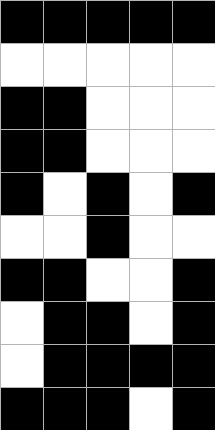[["black", "black", "black", "black", "black"], ["white", "white", "white", "white", "white"], ["black", "black", "white", "white", "white"], ["black", "black", "white", "white", "white"], ["black", "white", "black", "white", "black"], ["white", "white", "black", "white", "white"], ["black", "black", "white", "white", "black"], ["white", "black", "black", "white", "black"], ["white", "black", "black", "black", "black"], ["black", "black", "black", "white", "black"]]